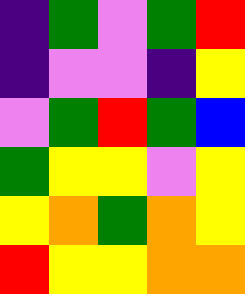[["indigo", "green", "violet", "green", "red"], ["indigo", "violet", "violet", "indigo", "yellow"], ["violet", "green", "red", "green", "blue"], ["green", "yellow", "yellow", "violet", "yellow"], ["yellow", "orange", "green", "orange", "yellow"], ["red", "yellow", "yellow", "orange", "orange"]]